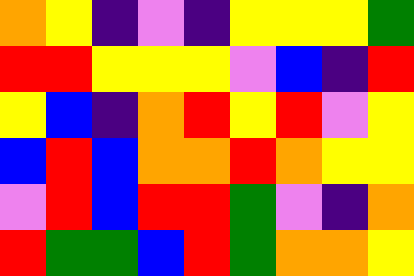[["orange", "yellow", "indigo", "violet", "indigo", "yellow", "yellow", "yellow", "green"], ["red", "red", "yellow", "yellow", "yellow", "violet", "blue", "indigo", "red"], ["yellow", "blue", "indigo", "orange", "red", "yellow", "red", "violet", "yellow"], ["blue", "red", "blue", "orange", "orange", "red", "orange", "yellow", "yellow"], ["violet", "red", "blue", "red", "red", "green", "violet", "indigo", "orange"], ["red", "green", "green", "blue", "red", "green", "orange", "orange", "yellow"]]